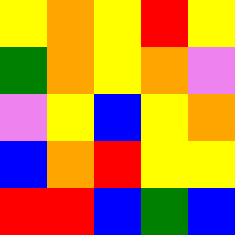[["yellow", "orange", "yellow", "red", "yellow"], ["green", "orange", "yellow", "orange", "violet"], ["violet", "yellow", "blue", "yellow", "orange"], ["blue", "orange", "red", "yellow", "yellow"], ["red", "red", "blue", "green", "blue"]]